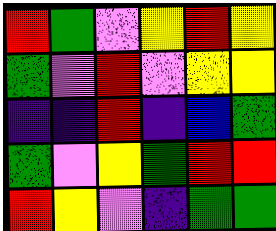[["red", "green", "violet", "yellow", "red", "yellow"], ["green", "violet", "red", "violet", "yellow", "yellow"], ["indigo", "indigo", "red", "indigo", "blue", "green"], ["green", "violet", "yellow", "green", "red", "red"], ["red", "yellow", "violet", "indigo", "green", "green"]]